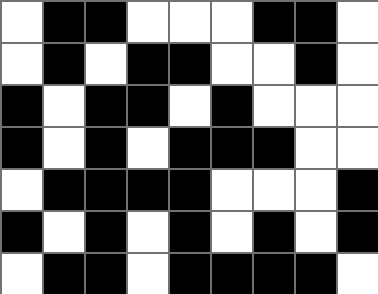[["white", "black", "black", "white", "white", "white", "black", "black", "white"], ["white", "black", "white", "black", "black", "white", "white", "black", "white"], ["black", "white", "black", "black", "white", "black", "white", "white", "white"], ["black", "white", "black", "white", "black", "black", "black", "white", "white"], ["white", "black", "black", "black", "black", "white", "white", "white", "black"], ["black", "white", "black", "white", "black", "white", "black", "white", "black"], ["white", "black", "black", "white", "black", "black", "black", "black", "white"]]